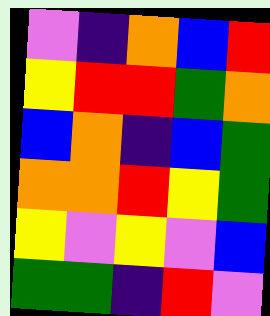[["violet", "indigo", "orange", "blue", "red"], ["yellow", "red", "red", "green", "orange"], ["blue", "orange", "indigo", "blue", "green"], ["orange", "orange", "red", "yellow", "green"], ["yellow", "violet", "yellow", "violet", "blue"], ["green", "green", "indigo", "red", "violet"]]